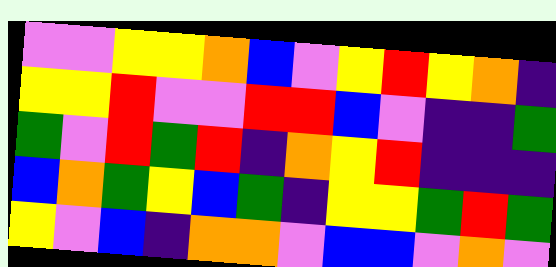[["violet", "violet", "yellow", "yellow", "orange", "blue", "violet", "yellow", "red", "yellow", "orange", "indigo"], ["yellow", "yellow", "red", "violet", "violet", "red", "red", "blue", "violet", "indigo", "indigo", "green"], ["green", "violet", "red", "green", "red", "indigo", "orange", "yellow", "red", "indigo", "indigo", "indigo"], ["blue", "orange", "green", "yellow", "blue", "green", "indigo", "yellow", "yellow", "green", "red", "green"], ["yellow", "violet", "blue", "indigo", "orange", "orange", "violet", "blue", "blue", "violet", "orange", "violet"]]